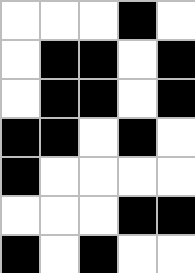[["white", "white", "white", "black", "white"], ["white", "black", "black", "white", "black"], ["white", "black", "black", "white", "black"], ["black", "black", "white", "black", "white"], ["black", "white", "white", "white", "white"], ["white", "white", "white", "black", "black"], ["black", "white", "black", "white", "white"]]